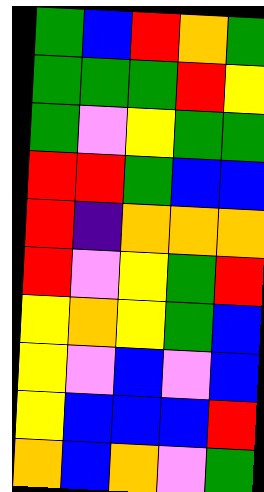[["green", "blue", "red", "orange", "green"], ["green", "green", "green", "red", "yellow"], ["green", "violet", "yellow", "green", "green"], ["red", "red", "green", "blue", "blue"], ["red", "indigo", "orange", "orange", "orange"], ["red", "violet", "yellow", "green", "red"], ["yellow", "orange", "yellow", "green", "blue"], ["yellow", "violet", "blue", "violet", "blue"], ["yellow", "blue", "blue", "blue", "red"], ["orange", "blue", "orange", "violet", "green"]]